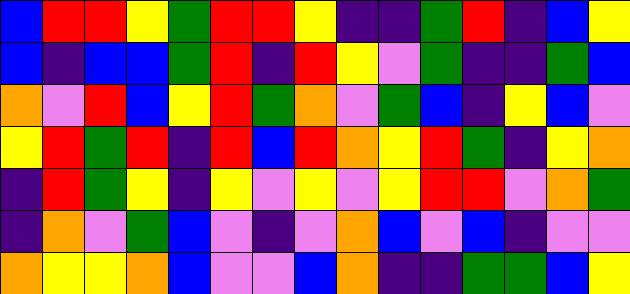[["blue", "red", "red", "yellow", "green", "red", "red", "yellow", "indigo", "indigo", "green", "red", "indigo", "blue", "yellow"], ["blue", "indigo", "blue", "blue", "green", "red", "indigo", "red", "yellow", "violet", "green", "indigo", "indigo", "green", "blue"], ["orange", "violet", "red", "blue", "yellow", "red", "green", "orange", "violet", "green", "blue", "indigo", "yellow", "blue", "violet"], ["yellow", "red", "green", "red", "indigo", "red", "blue", "red", "orange", "yellow", "red", "green", "indigo", "yellow", "orange"], ["indigo", "red", "green", "yellow", "indigo", "yellow", "violet", "yellow", "violet", "yellow", "red", "red", "violet", "orange", "green"], ["indigo", "orange", "violet", "green", "blue", "violet", "indigo", "violet", "orange", "blue", "violet", "blue", "indigo", "violet", "violet"], ["orange", "yellow", "yellow", "orange", "blue", "violet", "violet", "blue", "orange", "indigo", "indigo", "green", "green", "blue", "yellow"]]